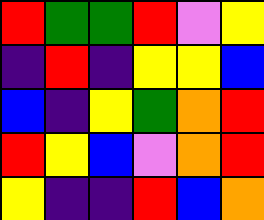[["red", "green", "green", "red", "violet", "yellow"], ["indigo", "red", "indigo", "yellow", "yellow", "blue"], ["blue", "indigo", "yellow", "green", "orange", "red"], ["red", "yellow", "blue", "violet", "orange", "red"], ["yellow", "indigo", "indigo", "red", "blue", "orange"]]